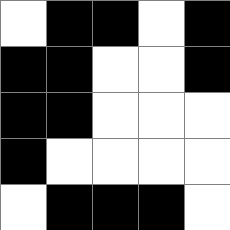[["white", "black", "black", "white", "black"], ["black", "black", "white", "white", "black"], ["black", "black", "white", "white", "white"], ["black", "white", "white", "white", "white"], ["white", "black", "black", "black", "white"]]